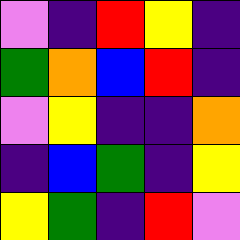[["violet", "indigo", "red", "yellow", "indigo"], ["green", "orange", "blue", "red", "indigo"], ["violet", "yellow", "indigo", "indigo", "orange"], ["indigo", "blue", "green", "indigo", "yellow"], ["yellow", "green", "indigo", "red", "violet"]]